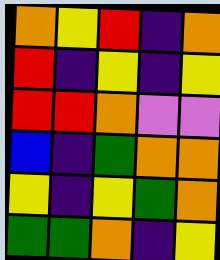[["orange", "yellow", "red", "indigo", "orange"], ["red", "indigo", "yellow", "indigo", "yellow"], ["red", "red", "orange", "violet", "violet"], ["blue", "indigo", "green", "orange", "orange"], ["yellow", "indigo", "yellow", "green", "orange"], ["green", "green", "orange", "indigo", "yellow"]]